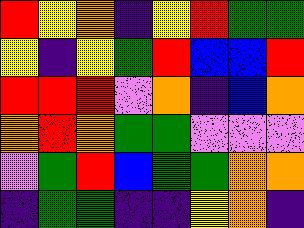[["red", "yellow", "orange", "indigo", "yellow", "red", "green", "green"], ["yellow", "indigo", "yellow", "green", "red", "blue", "blue", "red"], ["red", "red", "red", "violet", "orange", "indigo", "blue", "orange"], ["orange", "red", "orange", "green", "green", "violet", "violet", "violet"], ["violet", "green", "red", "blue", "green", "green", "orange", "orange"], ["indigo", "green", "green", "indigo", "indigo", "yellow", "orange", "indigo"]]